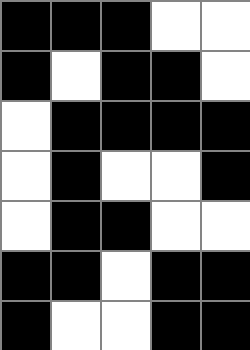[["black", "black", "black", "white", "white"], ["black", "white", "black", "black", "white"], ["white", "black", "black", "black", "black"], ["white", "black", "white", "white", "black"], ["white", "black", "black", "white", "white"], ["black", "black", "white", "black", "black"], ["black", "white", "white", "black", "black"]]